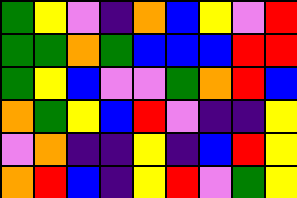[["green", "yellow", "violet", "indigo", "orange", "blue", "yellow", "violet", "red"], ["green", "green", "orange", "green", "blue", "blue", "blue", "red", "red"], ["green", "yellow", "blue", "violet", "violet", "green", "orange", "red", "blue"], ["orange", "green", "yellow", "blue", "red", "violet", "indigo", "indigo", "yellow"], ["violet", "orange", "indigo", "indigo", "yellow", "indigo", "blue", "red", "yellow"], ["orange", "red", "blue", "indigo", "yellow", "red", "violet", "green", "yellow"]]